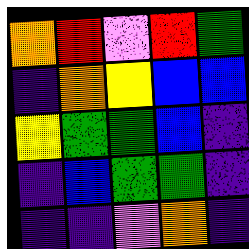[["orange", "red", "violet", "red", "green"], ["indigo", "orange", "yellow", "blue", "blue"], ["yellow", "green", "green", "blue", "indigo"], ["indigo", "blue", "green", "green", "indigo"], ["indigo", "indigo", "violet", "orange", "indigo"]]